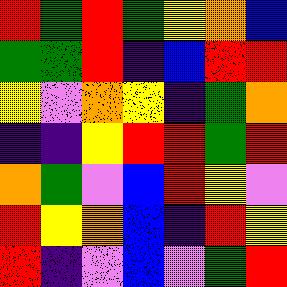[["red", "green", "red", "green", "yellow", "orange", "blue"], ["green", "green", "red", "indigo", "blue", "red", "red"], ["yellow", "violet", "orange", "yellow", "indigo", "green", "orange"], ["indigo", "indigo", "yellow", "red", "red", "green", "red"], ["orange", "green", "violet", "blue", "red", "yellow", "violet"], ["red", "yellow", "orange", "blue", "indigo", "red", "yellow"], ["red", "indigo", "violet", "blue", "violet", "green", "red"]]